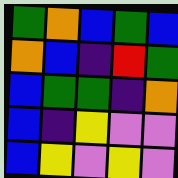[["green", "orange", "blue", "green", "blue"], ["orange", "blue", "indigo", "red", "green"], ["blue", "green", "green", "indigo", "orange"], ["blue", "indigo", "yellow", "violet", "violet"], ["blue", "yellow", "violet", "yellow", "violet"]]